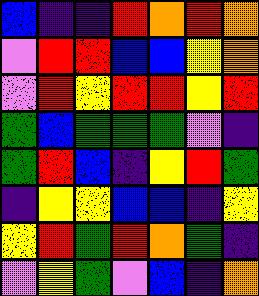[["blue", "indigo", "indigo", "red", "orange", "red", "orange"], ["violet", "red", "red", "blue", "blue", "yellow", "orange"], ["violet", "red", "yellow", "red", "red", "yellow", "red"], ["green", "blue", "green", "green", "green", "violet", "indigo"], ["green", "red", "blue", "indigo", "yellow", "red", "green"], ["indigo", "yellow", "yellow", "blue", "blue", "indigo", "yellow"], ["yellow", "red", "green", "red", "orange", "green", "indigo"], ["violet", "yellow", "green", "violet", "blue", "indigo", "orange"]]